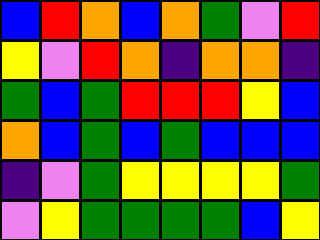[["blue", "red", "orange", "blue", "orange", "green", "violet", "red"], ["yellow", "violet", "red", "orange", "indigo", "orange", "orange", "indigo"], ["green", "blue", "green", "red", "red", "red", "yellow", "blue"], ["orange", "blue", "green", "blue", "green", "blue", "blue", "blue"], ["indigo", "violet", "green", "yellow", "yellow", "yellow", "yellow", "green"], ["violet", "yellow", "green", "green", "green", "green", "blue", "yellow"]]